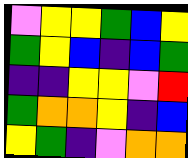[["violet", "yellow", "yellow", "green", "blue", "yellow"], ["green", "yellow", "blue", "indigo", "blue", "green"], ["indigo", "indigo", "yellow", "yellow", "violet", "red"], ["green", "orange", "orange", "yellow", "indigo", "blue"], ["yellow", "green", "indigo", "violet", "orange", "orange"]]